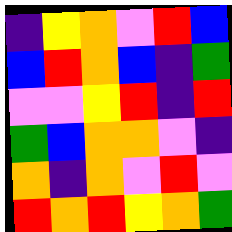[["indigo", "yellow", "orange", "violet", "red", "blue"], ["blue", "red", "orange", "blue", "indigo", "green"], ["violet", "violet", "yellow", "red", "indigo", "red"], ["green", "blue", "orange", "orange", "violet", "indigo"], ["orange", "indigo", "orange", "violet", "red", "violet"], ["red", "orange", "red", "yellow", "orange", "green"]]